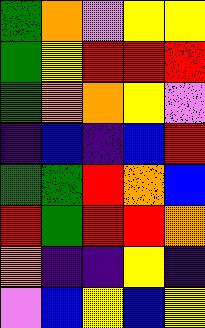[["green", "orange", "violet", "yellow", "yellow"], ["green", "yellow", "red", "red", "red"], ["green", "orange", "orange", "yellow", "violet"], ["indigo", "blue", "indigo", "blue", "red"], ["green", "green", "red", "orange", "blue"], ["red", "green", "red", "red", "orange"], ["orange", "indigo", "indigo", "yellow", "indigo"], ["violet", "blue", "yellow", "blue", "yellow"]]